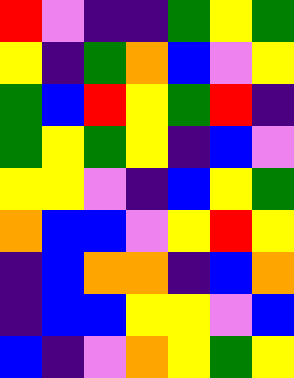[["red", "violet", "indigo", "indigo", "green", "yellow", "green"], ["yellow", "indigo", "green", "orange", "blue", "violet", "yellow"], ["green", "blue", "red", "yellow", "green", "red", "indigo"], ["green", "yellow", "green", "yellow", "indigo", "blue", "violet"], ["yellow", "yellow", "violet", "indigo", "blue", "yellow", "green"], ["orange", "blue", "blue", "violet", "yellow", "red", "yellow"], ["indigo", "blue", "orange", "orange", "indigo", "blue", "orange"], ["indigo", "blue", "blue", "yellow", "yellow", "violet", "blue"], ["blue", "indigo", "violet", "orange", "yellow", "green", "yellow"]]